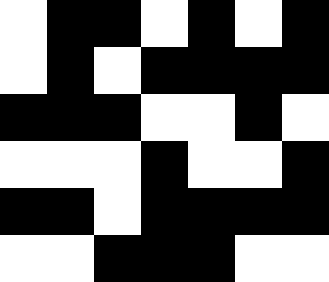[["white", "black", "black", "white", "black", "white", "black"], ["white", "black", "white", "black", "black", "black", "black"], ["black", "black", "black", "white", "white", "black", "white"], ["white", "white", "white", "black", "white", "white", "black"], ["black", "black", "white", "black", "black", "black", "black"], ["white", "white", "black", "black", "black", "white", "white"]]